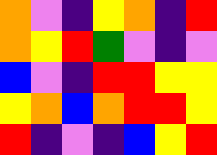[["orange", "violet", "indigo", "yellow", "orange", "indigo", "red"], ["orange", "yellow", "red", "green", "violet", "indigo", "violet"], ["blue", "violet", "indigo", "red", "red", "yellow", "yellow"], ["yellow", "orange", "blue", "orange", "red", "red", "yellow"], ["red", "indigo", "violet", "indigo", "blue", "yellow", "red"]]